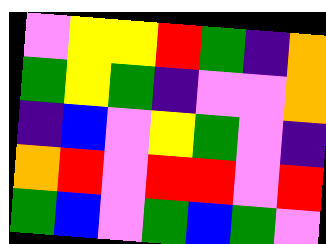[["violet", "yellow", "yellow", "red", "green", "indigo", "orange"], ["green", "yellow", "green", "indigo", "violet", "violet", "orange"], ["indigo", "blue", "violet", "yellow", "green", "violet", "indigo"], ["orange", "red", "violet", "red", "red", "violet", "red"], ["green", "blue", "violet", "green", "blue", "green", "violet"]]